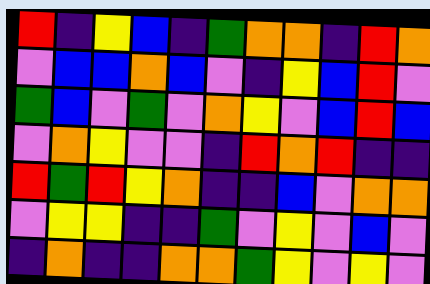[["red", "indigo", "yellow", "blue", "indigo", "green", "orange", "orange", "indigo", "red", "orange"], ["violet", "blue", "blue", "orange", "blue", "violet", "indigo", "yellow", "blue", "red", "violet"], ["green", "blue", "violet", "green", "violet", "orange", "yellow", "violet", "blue", "red", "blue"], ["violet", "orange", "yellow", "violet", "violet", "indigo", "red", "orange", "red", "indigo", "indigo"], ["red", "green", "red", "yellow", "orange", "indigo", "indigo", "blue", "violet", "orange", "orange"], ["violet", "yellow", "yellow", "indigo", "indigo", "green", "violet", "yellow", "violet", "blue", "violet"], ["indigo", "orange", "indigo", "indigo", "orange", "orange", "green", "yellow", "violet", "yellow", "violet"]]